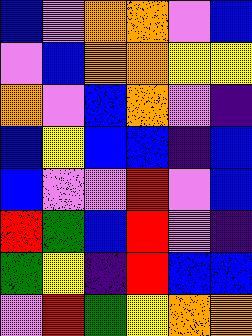[["blue", "violet", "orange", "orange", "violet", "blue"], ["violet", "blue", "orange", "orange", "yellow", "yellow"], ["orange", "violet", "blue", "orange", "violet", "indigo"], ["blue", "yellow", "blue", "blue", "indigo", "blue"], ["blue", "violet", "violet", "red", "violet", "blue"], ["red", "green", "blue", "red", "violet", "indigo"], ["green", "yellow", "indigo", "red", "blue", "blue"], ["violet", "red", "green", "yellow", "orange", "orange"]]